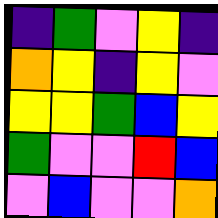[["indigo", "green", "violet", "yellow", "indigo"], ["orange", "yellow", "indigo", "yellow", "violet"], ["yellow", "yellow", "green", "blue", "yellow"], ["green", "violet", "violet", "red", "blue"], ["violet", "blue", "violet", "violet", "orange"]]